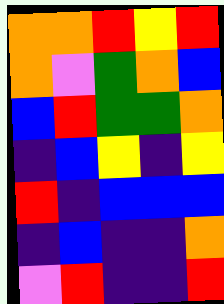[["orange", "orange", "red", "yellow", "red"], ["orange", "violet", "green", "orange", "blue"], ["blue", "red", "green", "green", "orange"], ["indigo", "blue", "yellow", "indigo", "yellow"], ["red", "indigo", "blue", "blue", "blue"], ["indigo", "blue", "indigo", "indigo", "orange"], ["violet", "red", "indigo", "indigo", "red"]]